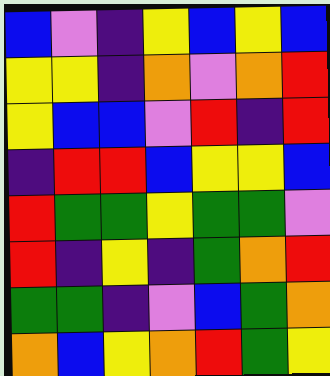[["blue", "violet", "indigo", "yellow", "blue", "yellow", "blue"], ["yellow", "yellow", "indigo", "orange", "violet", "orange", "red"], ["yellow", "blue", "blue", "violet", "red", "indigo", "red"], ["indigo", "red", "red", "blue", "yellow", "yellow", "blue"], ["red", "green", "green", "yellow", "green", "green", "violet"], ["red", "indigo", "yellow", "indigo", "green", "orange", "red"], ["green", "green", "indigo", "violet", "blue", "green", "orange"], ["orange", "blue", "yellow", "orange", "red", "green", "yellow"]]